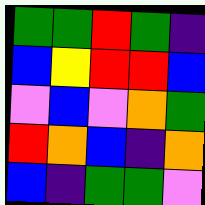[["green", "green", "red", "green", "indigo"], ["blue", "yellow", "red", "red", "blue"], ["violet", "blue", "violet", "orange", "green"], ["red", "orange", "blue", "indigo", "orange"], ["blue", "indigo", "green", "green", "violet"]]